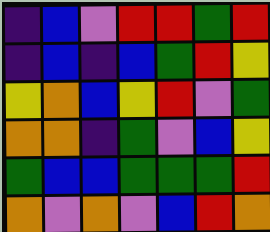[["indigo", "blue", "violet", "red", "red", "green", "red"], ["indigo", "blue", "indigo", "blue", "green", "red", "yellow"], ["yellow", "orange", "blue", "yellow", "red", "violet", "green"], ["orange", "orange", "indigo", "green", "violet", "blue", "yellow"], ["green", "blue", "blue", "green", "green", "green", "red"], ["orange", "violet", "orange", "violet", "blue", "red", "orange"]]